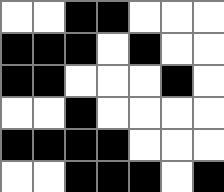[["white", "white", "black", "black", "white", "white", "white"], ["black", "black", "black", "white", "black", "white", "white"], ["black", "black", "white", "white", "white", "black", "white"], ["white", "white", "black", "white", "white", "white", "white"], ["black", "black", "black", "black", "white", "white", "white"], ["white", "white", "black", "black", "black", "white", "black"]]